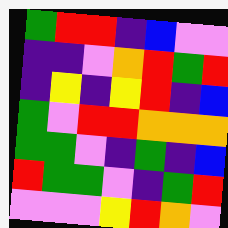[["green", "red", "red", "indigo", "blue", "violet", "violet"], ["indigo", "indigo", "violet", "orange", "red", "green", "red"], ["indigo", "yellow", "indigo", "yellow", "red", "indigo", "blue"], ["green", "violet", "red", "red", "orange", "orange", "orange"], ["green", "green", "violet", "indigo", "green", "indigo", "blue"], ["red", "green", "green", "violet", "indigo", "green", "red"], ["violet", "violet", "violet", "yellow", "red", "orange", "violet"]]